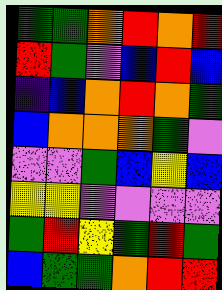[["green", "green", "orange", "red", "orange", "red"], ["red", "green", "violet", "blue", "red", "blue"], ["indigo", "blue", "orange", "red", "orange", "green"], ["blue", "orange", "orange", "orange", "green", "violet"], ["violet", "violet", "green", "blue", "yellow", "blue"], ["yellow", "yellow", "violet", "violet", "violet", "violet"], ["green", "red", "yellow", "green", "red", "green"], ["blue", "green", "green", "orange", "red", "red"]]